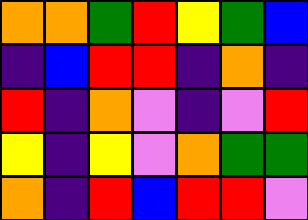[["orange", "orange", "green", "red", "yellow", "green", "blue"], ["indigo", "blue", "red", "red", "indigo", "orange", "indigo"], ["red", "indigo", "orange", "violet", "indigo", "violet", "red"], ["yellow", "indigo", "yellow", "violet", "orange", "green", "green"], ["orange", "indigo", "red", "blue", "red", "red", "violet"]]